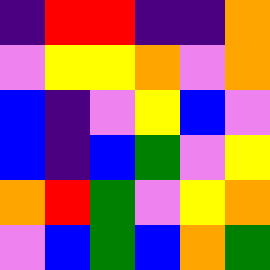[["indigo", "red", "red", "indigo", "indigo", "orange"], ["violet", "yellow", "yellow", "orange", "violet", "orange"], ["blue", "indigo", "violet", "yellow", "blue", "violet"], ["blue", "indigo", "blue", "green", "violet", "yellow"], ["orange", "red", "green", "violet", "yellow", "orange"], ["violet", "blue", "green", "blue", "orange", "green"]]